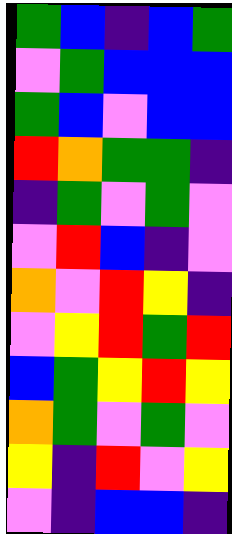[["green", "blue", "indigo", "blue", "green"], ["violet", "green", "blue", "blue", "blue"], ["green", "blue", "violet", "blue", "blue"], ["red", "orange", "green", "green", "indigo"], ["indigo", "green", "violet", "green", "violet"], ["violet", "red", "blue", "indigo", "violet"], ["orange", "violet", "red", "yellow", "indigo"], ["violet", "yellow", "red", "green", "red"], ["blue", "green", "yellow", "red", "yellow"], ["orange", "green", "violet", "green", "violet"], ["yellow", "indigo", "red", "violet", "yellow"], ["violet", "indigo", "blue", "blue", "indigo"]]